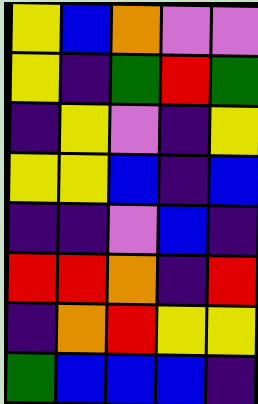[["yellow", "blue", "orange", "violet", "violet"], ["yellow", "indigo", "green", "red", "green"], ["indigo", "yellow", "violet", "indigo", "yellow"], ["yellow", "yellow", "blue", "indigo", "blue"], ["indigo", "indigo", "violet", "blue", "indigo"], ["red", "red", "orange", "indigo", "red"], ["indigo", "orange", "red", "yellow", "yellow"], ["green", "blue", "blue", "blue", "indigo"]]